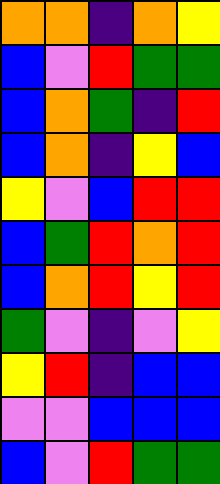[["orange", "orange", "indigo", "orange", "yellow"], ["blue", "violet", "red", "green", "green"], ["blue", "orange", "green", "indigo", "red"], ["blue", "orange", "indigo", "yellow", "blue"], ["yellow", "violet", "blue", "red", "red"], ["blue", "green", "red", "orange", "red"], ["blue", "orange", "red", "yellow", "red"], ["green", "violet", "indigo", "violet", "yellow"], ["yellow", "red", "indigo", "blue", "blue"], ["violet", "violet", "blue", "blue", "blue"], ["blue", "violet", "red", "green", "green"]]